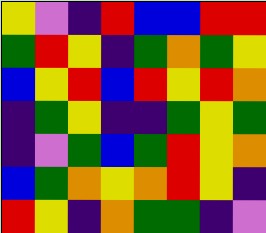[["yellow", "violet", "indigo", "red", "blue", "blue", "red", "red"], ["green", "red", "yellow", "indigo", "green", "orange", "green", "yellow"], ["blue", "yellow", "red", "blue", "red", "yellow", "red", "orange"], ["indigo", "green", "yellow", "indigo", "indigo", "green", "yellow", "green"], ["indigo", "violet", "green", "blue", "green", "red", "yellow", "orange"], ["blue", "green", "orange", "yellow", "orange", "red", "yellow", "indigo"], ["red", "yellow", "indigo", "orange", "green", "green", "indigo", "violet"]]